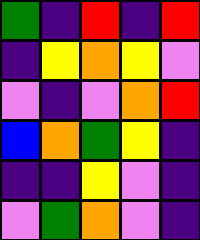[["green", "indigo", "red", "indigo", "red"], ["indigo", "yellow", "orange", "yellow", "violet"], ["violet", "indigo", "violet", "orange", "red"], ["blue", "orange", "green", "yellow", "indigo"], ["indigo", "indigo", "yellow", "violet", "indigo"], ["violet", "green", "orange", "violet", "indigo"]]